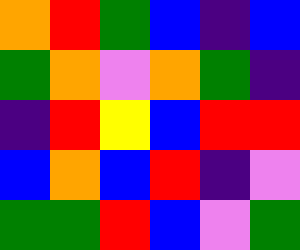[["orange", "red", "green", "blue", "indigo", "blue"], ["green", "orange", "violet", "orange", "green", "indigo"], ["indigo", "red", "yellow", "blue", "red", "red"], ["blue", "orange", "blue", "red", "indigo", "violet"], ["green", "green", "red", "blue", "violet", "green"]]